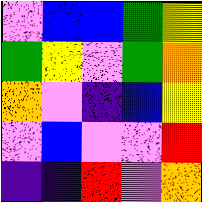[["violet", "blue", "blue", "green", "yellow"], ["green", "yellow", "violet", "green", "orange"], ["orange", "violet", "indigo", "blue", "yellow"], ["violet", "blue", "violet", "violet", "red"], ["indigo", "indigo", "red", "violet", "orange"]]